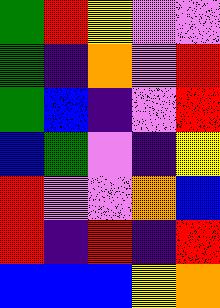[["green", "red", "yellow", "violet", "violet"], ["green", "indigo", "orange", "violet", "red"], ["green", "blue", "indigo", "violet", "red"], ["blue", "green", "violet", "indigo", "yellow"], ["red", "violet", "violet", "orange", "blue"], ["red", "indigo", "red", "indigo", "red"], ["blue", "blue", "blue", "yellow", "orange"]]